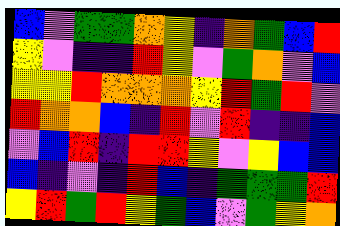[["blue", "violet", "green", "green", "orange", "yellow", "indigo", "orange", "green", "blue", "red"], ["yellow", "violet", "indigo", "indigo", "red", "yellow", "violet", "green", "orange", "violet", "blue"], ["yellow", "yellow", "red", "orange", "orange", "orange", "yellow", "red", "green", "red", "violet"], ["red", "orange", "orange", "blue", "indigo", "red", "violet", "red", "indigo", "indigo", "blue"], ["violet", "blue", "red", "indigo", "red", "red", "yellow", "violet", "yellow", "blue", "blue"], ["blue", "indigo", "violet", "indigo", "red", "blue", "indigo", "green", "green", "green", "red"], ["yellow", "red", "green", "red", "yellow", "green", "blue", "violet", "green", "yellow", "orange"]]